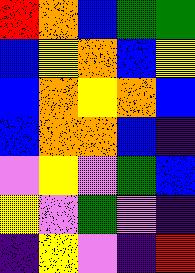[["red", "orange", "blue", "green", "green"], ["blue", "yellow", "orange", "blue", "yellow"], ["blue", "orange", "yellow", "orange", "blue"], ["blue", "orange", "orange", "blue", "indigo"], ["violet", "yellow", "violet", "green", "blue"], ["yellow", "violet", "green", "violet", "indigo"], ["indigo", "yellow", "violet", "indigo", "red"]]